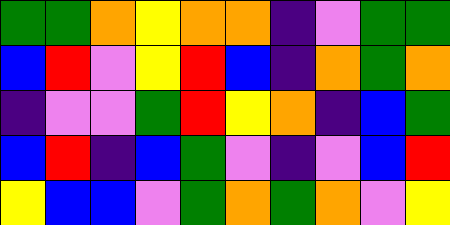[["green", "green", "orange", "yellow", "orange", "orange", "indigo", "violet", "green", "green"], ["blue", "red", "violet", "yellow", "red", "blue", "indigo", "orange", "green", "orange"], ["indigo", "violet", "violet", "green", "red", "yellow", "orange", "indigo", "blue", "green"], ["blue", "red", "indigo", "blue", "green", "violet", "indigo", "violet", "blue", "red"], ["yellow", "blue", "blue", "violet", "green", "orange", "green", "orange", "violet", "yellow"]]